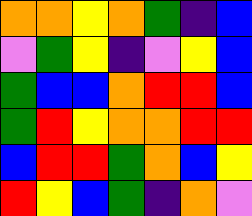[["orange", "orange", "yellow", "orange", "green", "indigo", "blue"], ["violet", "green", "yellow", "indigo", "violet", "yellow", "blue"], ["green", "blue", "blue", "orange", "red", "red", "blue"], ["green", "red", "yellow", "orange", "orange", "red", "red"], ["blue", "red", "red", "green", "orange", "blue", "yellow"], ["red", "yellow", "blue", "green", "indigo", "orange", "violet"]]